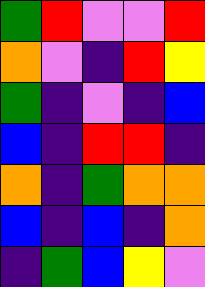[["green", "red", "violet", "violet", "red"], ["orange", "violet", "indigo", "red", "yellow"], ["green", "indigo", "violet", "indigo", "blue"], ["blue", "indigo", "red", "red", "indigo"], ["orange", "indigo", "green", "orange", "orange"], ["blue", "indigo", "blue", "indigo", "orange"], ["indigo", "green", "blue", "yellow", "violet"]]